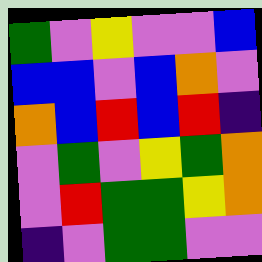[["green", "violet", "yellow", "violet", "violet", "blue"], ["blue", "blue", "violet", "blue", "orange", "violet"], ["orange", "blue", "red", "blue", "red", "indigo"], ["violet", "green", "violet", "yellow", "green", "orange"], ["violet", "red", "green", "green", "yellow", "orange"], ["indigo", "violet", "green", "green", "violet", "violet"]]